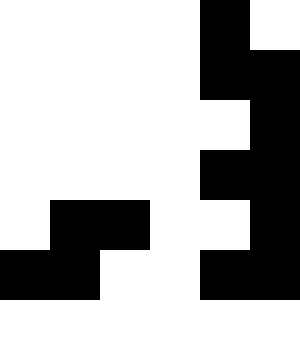[["white", "white", "white", "white", "black", "white"], ["white", "white", "white", "white", "black", "black"], ["white", "white", "white", "white", "white", "black"], ["white", "white", "white", "white", "black", "black"], ["white", "black", "black", "white", "white", "black"], ["black", "black", "white", "white", "black", "black"], ["white", "white", "white", "white", "white", "white"]]